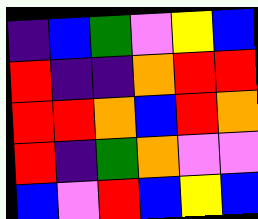[["indigo", "blue", "green", "violet", "yellow", "blue"], ["red", "indigo", "indigo", "orange", "red", "red"], ["red", "red", "orange", "blue", "red", "orange"], ["red", "indigo", "green", "orange", "violet", "violet"], ["blue", "violet", "red", "blue", "yellow", "blue"]]